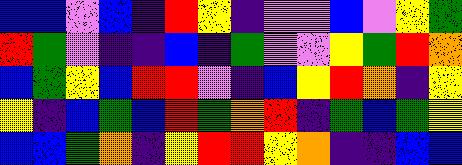[["blue", "blue", "violet", "blue", "indigo", "red", "yellow", "indigo", "violet", "violet", "blue", "violet", "yellow", "green"], ["red", "green", "violet", "indigo", "indigo", "blue", "indigo", "green", "violet", "violet", "yellow", "green", "red", "orange"], ["blue", "green", "yellow", "blue", "red", "red", "violet", "indigo", "blue", "yellow", "red", "orange", "indigo", "yellow"], ["yellow", "indigo", "blue", "green", "blue", "red", "green", "orange", "red", "indigo", "green", "blue", "green", "yellow"], ["blue", "blue", "green", "orange", "indigo", "yellow", "red", "red", "yellow", "orange", "indigo", "indigo", "blue", "blue"]]